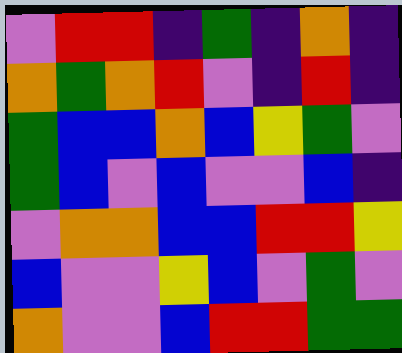[["violet", "red", "red", "indigo", "green", "indigo", "orange", "indigo"], ["orange", "green", "orange", "red", "violet", "indigo", "red", "indigo"], ["green", "blue", "blue", "orange", "blue", "yellow", "green", "violet"], ["green", "blue", "violet", "blue", "violet", "violet", "blue", "indigo"], ["violet", "orange", "orange", "blue", "blue", "red", "red", "yellow"], ["blue", "violet", "violet", "yellow", "blue", "violet", "green", "violet"], ["orange", "violet", "violet", "blue", "red", "red", "green", "green"]]